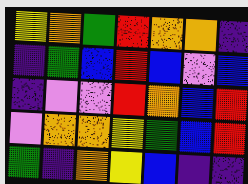[["yellow", "orange", "green", "red", "orange", "orange", "indigo"], ["indigo", "green", "blue", "red", "blue", "violet", "blue"], ["indigo", "violet", "violet", "red", "orange", "blue", "red"], ["violet", "orange", "orange", "yellow", "green", "blue", "red"], ["green", "indigo", "orange", "yellow", "blue", "indigo", "indigo"]]